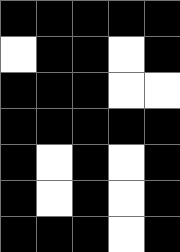[["black", "black", "black", "black", "black"], ["white", "black", "black", "white", "black"], ["black", "black", "black", "white", "white"], ["black", "black", "black", "black", "black"], ["black", "white", "black", "white", "black"], ["black", "white", "black", "white", "black"], ["black", "black", "black", "white", "black"]]